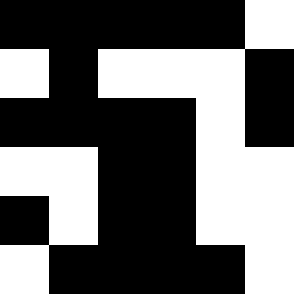[["black", "black", "black", "black", "black", "white"], ["white", "black", "white", "white", "white", "black"], ["black", "black", "black", "black", "white", "black"], ["white", "white", "black", "black", "white", "white"], ["black", "white", "black", "black", "white", "white"], ["white", "black", "black", "black", "black", "white"]]